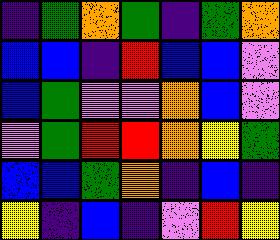[["indigo", "green", "orange", "green", "indigo", "green", "orange"], ["blue", "blue", "indigo", "red", "blue", "blue", "violet"], ["blue", "green", "violet", "violet", "orange", "blue", "violet"], ["violet", "green", "red", "red", "orange", "yellow", "green"], ["blue", "blue", "green", "orange", "indigo", "blue", "indigo"], ["yellow", "indigo", "blue", "indigo", "violet", "red", "yellow"]]